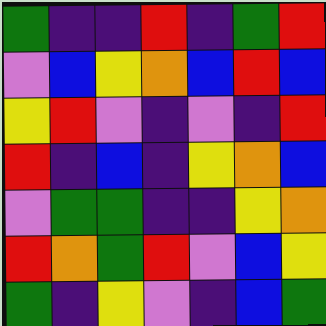[["green", "indigo", "indigo", "red", "indigo", "green", "red"], ["violet", "blue", "yellow", "orange", "blue", "red", "blue"], ["yellow", "red", "violet", "indigo", "violet", "indigo", "red"], ["red", "indigo", "blue", "indigo", "yellow", "orange", "blue"], ["violet", "green", "green", "indigo", "indigo", "yellow", "orange"], ["red", "orange", "green", "red", "violet", "blue", "yellow"], ["green", "indigo", "yellow", "violet", "indigo", "blue", "green"]]